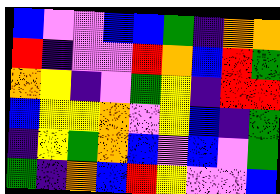[["blue", "violet", "violet", "blue", "blue", "green", "indigo", "orange", "orange"], ["red", "indigo", "violet", "violet", "red", "orange", "blue", "red", "green"], ["orange", "yellow", "indigo", "violet", "green", "yellow", "indigo", "red", "red"], ["blue", "yellow", "yellow", "orange", "violet", "yellow", "blue", "indigo", "green"], ["indigo", "yellow", "green", "orange", "blue", "violet", "blue", "violet", "green"], ["green", "indigo", "orange", "blue", "red", "yellow", "violet", "violet", "blue"]]